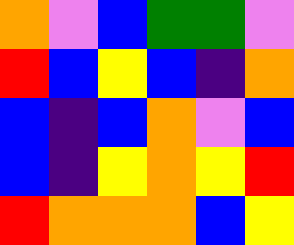[["orange", "violet", "blue", "green", "green", "violet"], ["red", "blue", "yellow", "blue", "indigo", "orange"], ["blue", "indigo", "blue", "orange", "violet", "blue"], ["blue", "indigo", "yellow", "orange", "yellow", "red"], ["red", "orange", "orange", "orange", "blue", "yellow"]]